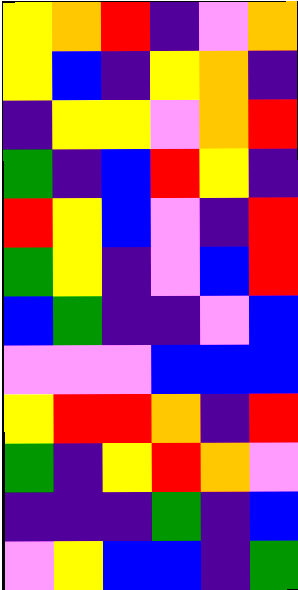[["yellow", "orange", "red", "indigo", "violet", "orange"], ["yellow", "blue", "indigo", "yellow", "orange", "indigo"], ["indigo", "yellow", "yellow", "violet", "orange", "red"], ["green", "indigo", "blue", "red", "yellow", "indigo"], ["red", "yellow", "blue", "violet", "indigo", "red"], ["green", "yellow", "indigo", "violet", "blue", "red"], ["blue", "green", "indigo", "indigo", "violet", "blue"], ["violet", "violet", "violet", "blue", "blue", "blue"], ["yellow", "red", "red", "orange", "indigo", "red"], ["green", "indigo", "yellow", "red", "orange", "violet"], ["indigo", "indigo", "indigo", "green", "indigo", "blue"], ["violet", "yellow", "blue", "blue", "indigo", "green"]]